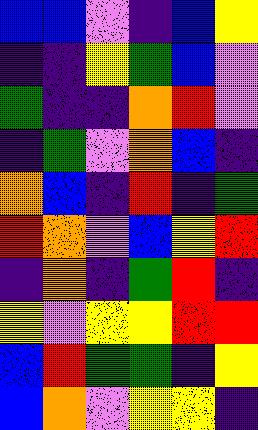[["blue", "blue", "violet", "indigo", "blue", "yellow"], ["indigo", "indigo", "yellow", "green", "blue", "violet"], ["green", "indigo", "indigo", "orange", "red", "violet"], ["indigo", "green", "violet", "orange", "blue", "indigo"], ["orange", "blue", "indigo", "red", "indigo", "green"], ["red", "orange", "violet", "blue", "yellow", "red"], ["indigo", "orange", "indigo", "green", "red", "indigo"], ["yellow", "violet", "yellow", "yellow", "red", "red"], ["blue", "red", "green", "green", "indigo", "yellow"], ["blue", "orange", "violet", "yellow", "yellow", "indigo"]]